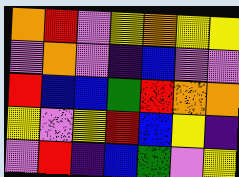[["orange", "red", "violet", "yellow", "orange", "yellow", "yellow"], ["violet", "orange", "violet", "indigo", "blue", "violet", "violet"], ["red", "blue", "blue", "green", "red", "orange", "orange"], ["yellow", "violet", "yellow", "red", "blue", "yellow", "indigo"], ["violet", "red", "indigo", "blue", "green", "violet", "yellow"]]